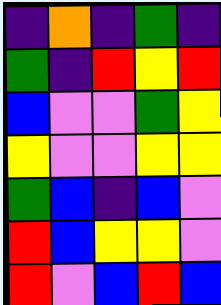[["indigo", "orange", "indigo", "green", "indigo"], ["green", "indigo", "red", "yellow", "red"], ["blue", "violet", "violet", "green", "yellow"], ["yellow", "violet", "violet", "yellow", "yellow"], ["green", "blue", "indigo", "blue", "violet"], ["red", "blue", "yellow", "yellow", "violet"], ["red", "violet", "blue", "red", "blue"]]